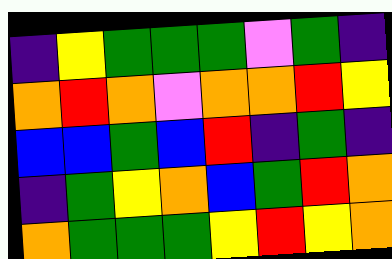[["indigo", "yellow", "green", "green", "green", "violet", "green", "indigo"], ["orange", "red", "orange", "violet", "orange", "orange", "red", "yellow"], ["blue", "blue", "green", "blue", "red", "indigo", "green", "indigo"], ["indigo", "green", "yellow", "orange", "blue", "green", "red", "orange"], ["orange", "green", "green", "green", "yellow", "red", "yellow", "orange"]]